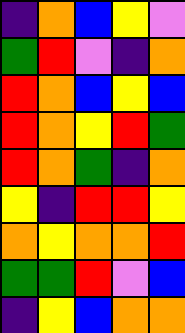[["indigo", "orange", "blue", "yellow", "violet"], ["green", "red", "violet", "indigo", "orange"], ["red", "orange", "blue", "yellow", "blue"], ["red", "orange", "yellow", "red", "green"], ["red", "orange", "green", "indigo", "orange"], ["yellow", "indigo", "red", "red", "yellow"], ["orange", "yellow", "orange", "orange", "red"], ["green", "green", "red", "violet", "blue"], ["indigo", "yellow", "blue", "orange", "orange"]]